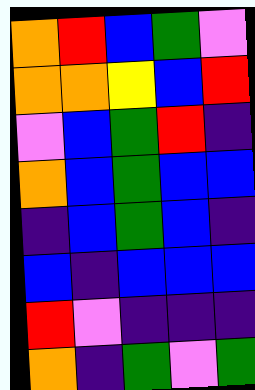[["orange", "red", "blue", "green", "violet"], ["orange", "orange", "yellow", "blue", "red"], ["violet", "blue", "green", "red", "indigo"], ["orange", "blue", "green", "blue", "blue"], ["indigo", "blue", "green", "blue", "indigo"], ["blue", "indigo", "blue", "blue", "blue"], ["red", "violet", "indigo", "indigo", "indigo"], ["orange", "indigo", "green", "violet", "green"]]